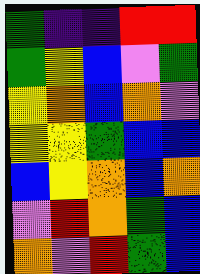[["green", "indigo", "indigo", "red", "red"], ["green", "yellow", "blue", "violet", "green"], ["yellow", "orange", "blue", "orange", "violet"], ["yellow", "yellow", "green", "blue", "blue"], ["blue", "yellow", "orange", "blue", "orange"], ["violet", "red", "orange", "green", "blue"], ["orange", "violet", "red", "green", "blue"]]